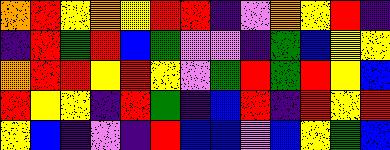[["orange", "red", "yellow", "orange", "yellow", "red", "red", "indigo", "violet", "orange", "yellow", "red", "indigo"], ["indigo", "red", "green", "red", "blue", "green", "violet", "violet", "indigo", "green", "blue", "yellow", "yellow"], ["orange", "red", "red", "yellow", "red", "yellow", "violet", "green", "red", "green", "red", "yellow", "blue"], ["red", "yellow", "yellow", "indigo", "red", "green", "indigo", "blue", "red", "indigo", "red", "yellow", "red"], ["yellow", "blue", "indigo", "violet", "indigo", "red", "blue", "blue", "violet", "blue", "yellow", "green", "blue"]]